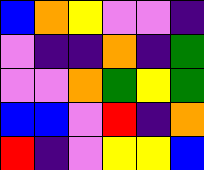[["blue", "orange", "yellow", "violet", "violet", "indigo"], ["violet", "indigo", "indigo", "orange", "indigo", "green"], ["violet", "violet", "orange", "green", "yellow", "green"], ["blue", "blue", "violet", "red", "indigo", "orange"], ["red", "indigo", "violet", "yellow", "yellow", "blue"]]